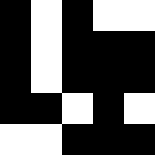[["black", "white", "black", "white", "white"], ["black", "white", "black", "black", "black"], ["black", "white", "black", "black", "black"], ["black", "black", "white", "black", "white"], ["white", "white", "black", "black", "black"]]